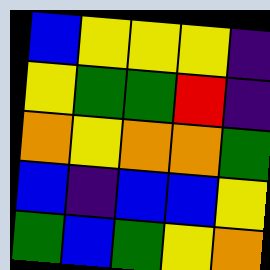[["blue", "yellow", "yellow", "yellow", "indigo"], ["yellow", "green", "green", "red", "indigo"], ["orange", "yellow", "orange", "orange", "green"], ["blue", "indigo", "blue", "blue", "yellow"], ["green", "blue", "green", "yellow", "orange"]]